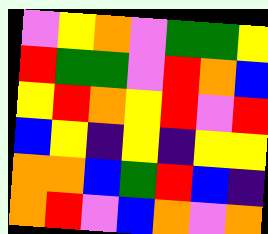[["violet", "yellow", "orange", "violet", "green", "green", "yellow"], ["red", "green", "green", "violet", "red", "orange", "blue"], ["yellow", "red", "orange", "yellow", "red", "violet", "red"], ["blue", "yellow", "indigo", "yellow", "indigo", "yellow", "yellow"], ["orange", "orange", "blue", "green", "red", "blue", "indigo"], ["orange", "red", "violet", "blue", "orange", "violet", "orange"]]